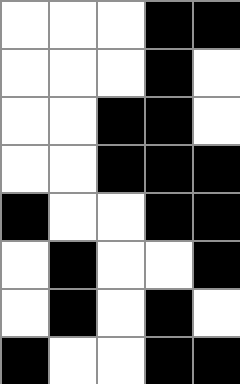[["white", "white", "white", "black", "black"], ["white", "white", "white", "black", "white"], ["white", "white", "black", "black", "white"], ["white", "white", "black", "black", "black"], ["black", "white", "white", "black", "black"], ["white", "black", "white", "white", "black"], ["white", "black", "white", "black", "white"], ["black", "white", "white", "black", "black"]]